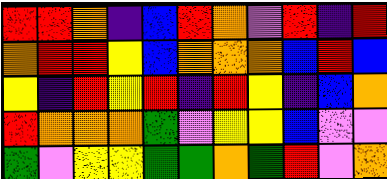[["red", "red", "orange", "indigo", "blue", "red", "orange", "violet", "red", "indigo", "red"], ["orange", "red", "red", "yellow", "blue", "orange", "orange", "orange", "blue", "red", "blue"], ["yellow", "indigo", "red", "yellow", "red", "indigo", "red", "yellow", "indigo", "blue", "orange"], ["red", "orange", "orange", "orange", "green", "violet", "yellow", "yellow", "blue", "violet", "violet"], ["green", "violet", "yellow", "yellow", "green", "green", "orange", "green", "red", "violet", "orange"]]